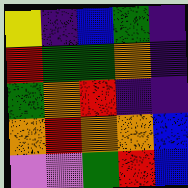[["yellow", "indigo", "blue", "green", "indigo"], ["red", "green", "green", "orange", "indigo"], ["green", "orange", "red", "indigo", "indigo"], ["orange", "red", "orange", "orange", "blue"], ["violet", "violet", "green", "red", "blue"]]